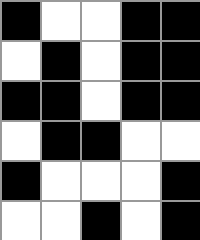[["black", "white", "white", "black", "black"], ["white", "black", "white", "black", "black"], ["black", "black", "white", "black", "black"], ["white", "black", "black", "white", "white"], ["black", "white", "white", "white", "black"], ["white", "white", "black", "white", "black"]]